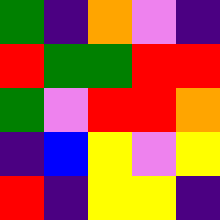[["green", "indigo", "orange", "violet", "indigo"], ["red", "green", "green", "red", "red"], ["green", "violet", "red", "red", "orange"], ["indigo", "blue", "yellow", "violet", "yellow"], ["red", "indigo", "yellow", "yellow", "indigo"]]